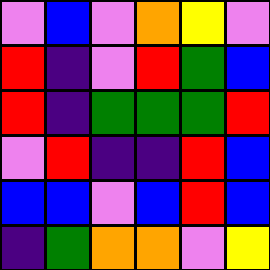[["violet", "blue", "violet", "orange", "yellow", "violet"], ["red", "indigo", "violet", "red", "green", "blue"], ["red", "indigo", "green", "green", "green", "red"], ["violet", "red", "indigo", "indigo", "red", "blue"], ["blue", "blue", "violet", "blue", "red", "blue"], ["indigo", "green", "orange", "orange", "violet", "yellow"]]